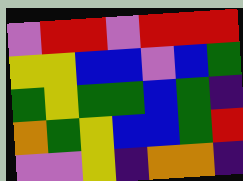[["violet", "red", "red", "violet", "red", "red", "red"], ["yellow", "yellow", "blue", "blue", "violet", "blue", "green"], ["green", "yellow", "green", "green", "blue", "green", "indigo"], ["orange", "green", "yellow", "blue", "blue", "green", "red"], ["violet", "violet", "yellow", "indigo", "orange", "orange", "indigo"]]